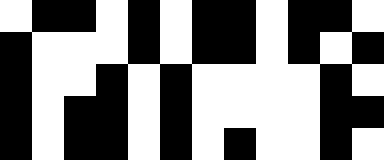[["white", "black", "black", "white", "black", "white", "black", "black", "white", "black", "black", "white"], ["black", "white", "white", "white", "black", "white", "black", "black", "white", "black", "white", "black"], ["black", "white", "white", "black", "white", "black", "white", "white", "white", "white", "black", "white"], ["black", "white", "black", "black", "white", "black", "white", "white", "white", "white", "black", "black"], ["black", "white", "black", "black", "white", "black", "white", "black", "white", "white", "black", "white"]]